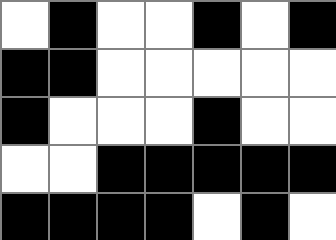[["white", "black", "white", "white", "black", "white", "black"], ["black", "black", "white", "white", "white", "white", "white"], ["black", "white", "white", "white", "black", "white", "white"], ["white", "white", "black", "black", "black", "black", "black"], ["black", "black", "black", "black", "white", "black", "white"]]